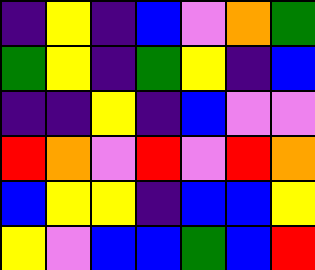[["indigo", "yellow", "indigo", "blue", "violet", "orange", "green"], ["green", "yellow", "indigo", "green", "yellow", "indigo", "blue"], ["indigo", "indigo", "yellow", "indigo", "blue", "violet", "violet"], ["red", "orange", "violet", "red", "violet", "red", "orange"], ["blue", "yellow", "yellow", "indigo", "blue", "blue", "yellow"], ["yellow", "violet", "blue", "blue", "green", "blue", "red"]]